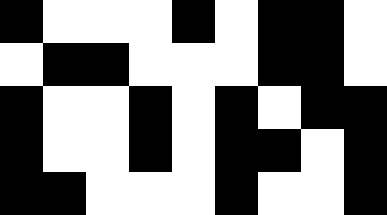[["black", "white", "white", "white", "black", "white", "black", "black", "white"], ["white", "black", "black", "white", "white", "white", "black", "black", "white"], ["black", "white", "white", "black", "white", "black", "white", "black", "black"], ["black", "white", "white", "black", "white", "black", "black", "white", "black"], ["black", "black", "white", "white", "white", "black", "white", "white", "black"]]